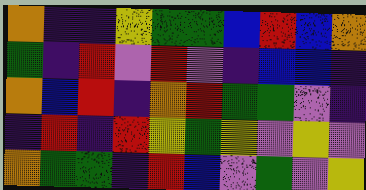[["orange", "indigo", "indigo", "yellow", "green", "green", "blue", "red", "blue", "orange"], ["green", "indigo", "red", "violet", "red", "violet", "indigo", "blue", "blue", "indigo"], ["orange", "blue", "red", "indigo", "orange", "red", "green", "green", "violet", "indigo"], ["indigo", "red", "indigo", "red", "yellow", "green", "yellow", "violet", "yellow", "violet"], ["orange", "green", "green", "indigo", "red", "blue", "violet", "green", "violet", "yellow"]]